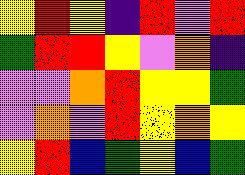[["yellow", "red", "yellow", "indigo", "red", "violet", "red"], ["green", "red", "red", "yellow", "violet", "orange", "indigo"], ["violet", "violet", "orange", "red", "yellow", "yellow", "green"], ["violet", "orange", "violet", "red", "yellow", "orange", "yellow"], ["yellow", "red", "blue", "green", "yellow", "blue", "green"]]